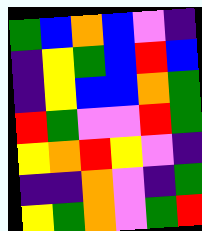[["green", "blue", "orange", "blue", "violet", "indigo"], ["indigo", "yellow", "green", "blue", "red", "blue"], ["indigo", "yellow", "blue", "blue", "orange", "green"], ["red", "green", "violet", "violet", "red", "green"], ["yellow", "orange", "red", "yellow", "violet", "indigo"], ["indigo", "indigo", "orange", "violet", "indigo", "green"], ["yellow", "green", "orange", "violet", "green", "red"]]